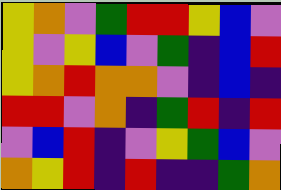[["yellow", "orange", "violet", "green", "red", "red", "yellow", "blue", "violet"], ["yellow", "violet", "yellow", "blue", "violet", "green", "indigo", "blue", "red"], ["yellow", "orange", "red", "orange", "orange", "violet", "indigo", "blue", "indigo"], ["red", "red", "violet", "orange", "indigo", "green", "red", "indigo", "red"], ["violet", "blue", "red", "indigo", "violet", "yellow", "green", "blue", "violet"], ["orange", "yellow", "red", "indigo", "red", "indigo", "indigo", "green", "orange"]]